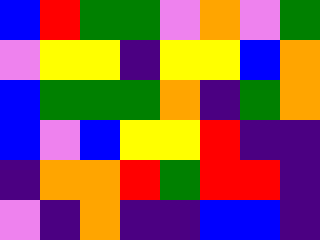[["blue", "red", "green", "green", "violet", "orange", "violet", "green"], ["violet", "yellow", "yellow", "indigo", "yellow", "yellow", "blue", "orange"], ["blue", "green", "green", "green", "orange", "indigo", "green", "orange"], ["blue", "violet", "blue", "yellow", "yellow", "red", "indigo", "indigo"], ["indigo", "orange", "orange", "red", "green", "red", "red", "indigo"], ["violet", "indigo", "orange", "indigo", "indigo", "blue", "blue", "indigo"]]